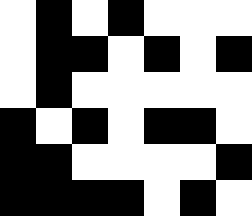[["white", "black", "white", "black", "white", "white", "white"], ["white", "black", "black", "white", "black", "white", "black"], ["white", "black", "white", "white", "white", "white", "white"], ["black", "white", "black", "white", "black", "black", "white"], ["black", "black", "white", "white", "white", "white", "black"], ["black", "black", "black", "black", "white", "black", "white"]]